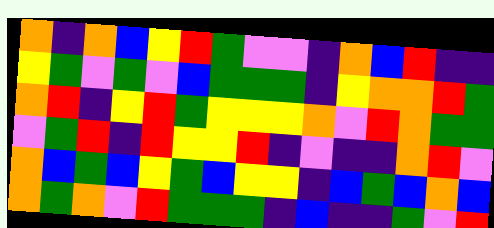[["orange", "indigo", "orange", "blue", "yellow", "red", "green", "violet", "violet", "indigo", "orange", "blue", "red", "indigo", "indigo"], ["yellow", "green", "violet", "green", "violet", "blue", "green", "green", "green", "indigo", "yellow", "orange", "orange", "red", "green"], ["orange", "red", "indigo", "yellow", "red", "green", "yellow", "yellow", "yellow", "orange", "violet", "red", "orange", "green", "green"], ["violet", "green", "red", "indigo", "red", "yellow", "yellow", "red", "indigo", "violet", "indigo", "indigo", "orange", "red", "violet"], ["orange", "blue", "green", "blue", "yellow", "green", "blue", "yellow", "yellow", "indigo", "blue", "green", "blue", "orange", "blue"], ["orange", "green", "orange", "violet", "red", "green", "green", "green", "indigo", "blue", "indigo", "indigo", "green", "violet", "red"]]